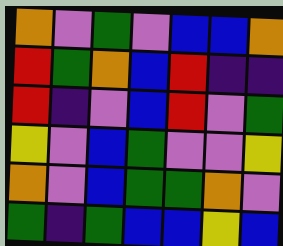[["orange", "violet", "green", "violet", "blue", "blue", "orange"], ["red", "green", "orange", "blue", "red", "indigo", "indigo"], ["red", "indigo", "violet", "blue", "red", "violet", "green"], ["yellow", "violet", "blue", "green", "violet", "violet", "yellow"], ["orange", "violet", "blue", "green", "green", "orange", "violet"], ["green", "indigo", "green", "blue", "blue", "yellow", "blue"]]